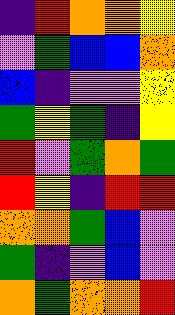[["indigo", "red", "orange", "orange", "yellow"], ["violet", "green", "blue", "blue", "orange"], ["blue", "indigo", "violet", "violet", "yellow"], ["green", "yellow", "green", "indigo", "yellow"], ["red", "violet", "green", "orange", "green"], ["red", "yellow", "indigo", "red", "red"], ["orange", "orange", "green", "blue", "violet"], ["green", "indigo", "violet", "blue", "violet"], ["orange", "green", "orange", "orange", "red"]]